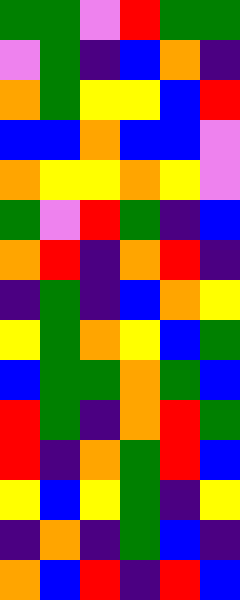[["green", "green", "violet", "red", "green", "green"], ["violet", "green", "indigo", "blue", "orange", "indigo"], ["orange", "green", "yellow", "yellow", "blue", "red"], ["blue", "blue", "orange", "blue", "blue", "violet"], ["orange", "yellow", "yellow", "orange", "yellow", "violet"], ["green", "violet", "red", "green", "indigo", "blue"], ["orange", "red", "indigo", "orange", "red", "indigo"], ["indigo", "green", "indigo", "blue", "orange", "yellow"], ["yellow", "green", "orange", "yellow", "blue", "green"], ["blue", "green", "green", "orange", "green", "blue"], ["red", "green", "indigo", "orange", "red", "green"], ["red", "indigo", "orange", "green", "red", "blue"], ["yellow", "blue", "yellow", "green", "indigo", "yellow"], ["indigo", "orange", "indigo", "green", "blue", "indigo"], ["orange", "blue", "red", "indigo", "red", "blue"]]